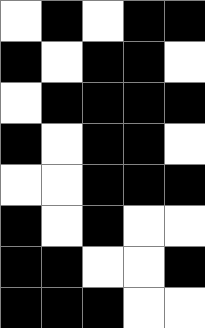[["white", "black", "white", "black", "black"], ["black", "white", "black", "black", "white"], ["white", "black", "black", "black", "black"], ["black", "white", "black", "black", "white"], ["white", "white", "black", "black", "black"], ["black", "white", "black", "white", "white"], ["black", "black", "white", "white", "black"], ["black", "black", "black", "white", "white"]]